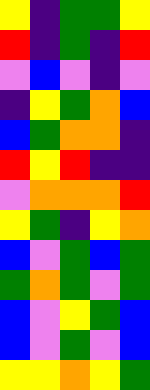[["yellow", "indigo", "green", "green", "yellow"], ["red", "indigo", "green", "indigo", "red"], ["violet", "blue", "violet", "indigo", "violet"], ["indigo", "yellow", "green", "orange", "blue"], ["blue", "green", "orange", "orange", "indigo"], ["red", "yellow", "red", "indigo", "indigo"], ["violet", "orange", "orange", "orange", "red"], ["yellow", "green", "indigo", "yellow", "orange"], ["blue", "violet", "green", "blue", "green"], ["green", "orange", "green", "violet", "green"], ["blue", "violet", "yellow", "green", "blue"], ["blue", "violet", "green", "violet", "blue"], ["yellow", "yellow", "orange", "yellow", "green"]]